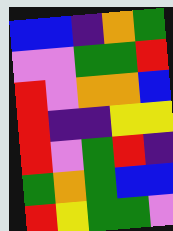[["blue", "blue", "indigo", "orange", "green"], ["violet", "violet", "green", "green", "red"], ["red", "violet", "orange", "orange", "blue"], ["red", "indigo", "indigo", "yellow", "yellow"], ["red", "violet", "green", "red", "indigo"], ["green", "orange", "green", "blue", "blue"], ["red", "yellow", "green", "green", "violet"]]